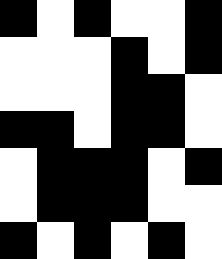[["black", "white", "black", "white", "white", "black"], ["white", "white", "white", "black", "white", "black"], ["white", "white", "white", "black", "black", "white"], ["black", "black", "white", "black", "black", "white"], ["white", "black", "black", "black", "white", "black"], ["white", "black", "black", "black", "white", "white"], ["black", "white", "black", "white", "black", "white"]]